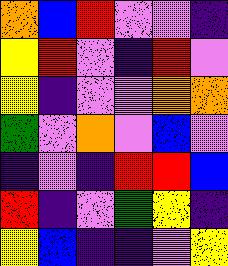[["orange", "blue", "red", "violet", "violet", "indigo"], ["yellow", "red", "violet", "indigo", "red", "violet"], ["yellow", "indigo", "violet", "violet", "orange", "orange"], ["green", "violet", "orange", "violet", "blue", "violet"], ["indigo", "violet", "indigo", "red", "red", "blue"], ["red", "indigo", "violet", "green", "yellow", "indigo"], ["yellow", "blue", "indigo", "indigo", "violet", "yellow"]]